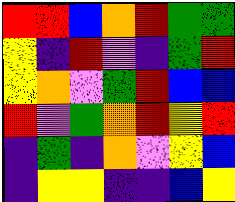[["red", "red", "blue", "orange", "red", "green", "green"], ["yellow", "indigo", "red", "violet", "indigo", "green", "red"], ["yellow", "orange", "violet", "green", "red", "blue", "blue"], ["red", "violet", "green", "orange", "red", "yellow", "red"], ["indigo", "green", "indigo", "orange", "violet", "yellow", "blue"], ["indigo", "yellow", "yellow", "indigo", "indigo", "blue", "yellow"]]